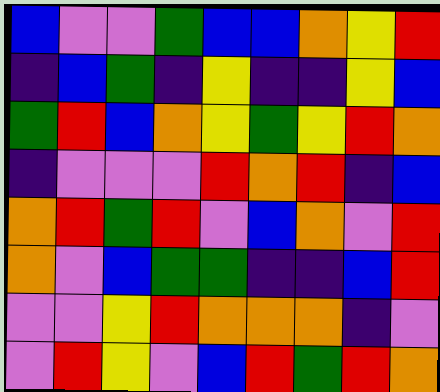[["blue", "violet", "violet", "green", "blue", "blue", "orange", "yellow", "red"], ["indigo", "blue", "green", "indigo", "yellow", "indigo", "indigo", "yellow", "blue"], ["green", "red", "blue", "orange", "yellow", "green", "yellow", "red", "orange"], ["indigo", "violet", "violet", "violet", "red", "orange", "red", "indigo", "blue"], ["orange", "red", "green", "red", "violet", "blue", "orange", "violet", "red"], ["orange", "violet", "blue", "green", "green", "indigo", "indigo", "blue", "red"], ["violet", "violet", "yellow", "red", "orange", "orange", "orange", "indigo", "violet"], ["violet", "red", "yellow", "violet", "blue", "red", "green", "red", "orange"]]